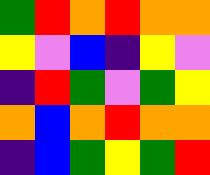[["green", "red", "orange", "red", "orange", "orange"], ["yellow", "violet", "blue", "indigo", "yellow", "violet"], ["indigo", "red", "green", "violet", "green", "yellow"], ["orange", "blue", "orange", "red", "orange", "orange"], ["indigo", "blue", "green", "yellow", "green", "red"]]